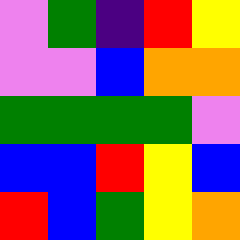[["violet", "green", "indigo", "red", "yellow"], ["violet", "violet", "blue", "orange", "orange"], ["green", "green", "green", "green", "violet"], ["blue", "blue", "red", "yellow", "blue"], ["red", "blue", "green", "yellow", "orange"]]